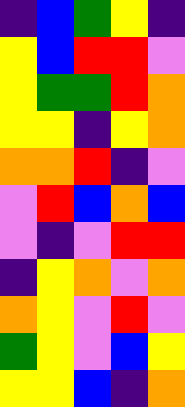[["indigo", "blue", "green", "yellow", "indigo"], ["yellow", "blue", "red", "red", "violet"], ["yellow", "green", "green", "red", "orange"], ["yellow", "yellow", "indigo", "yellow", "orange"], ["orange", "orange", "red", "indigo", "violet"], ["violet", "red", "blue", "orange", "blue"], ["violet", "indigo", "violet", "red", "red"], ["indigo", "yellow", "orange", "violet", "orange"], ["orange", "yellow", "violet", "red", "violet"], ["green", "yellow", "violet", "blue", "yellow"], ["yellow", "yellow", "blue", "indigo", "orange"]]